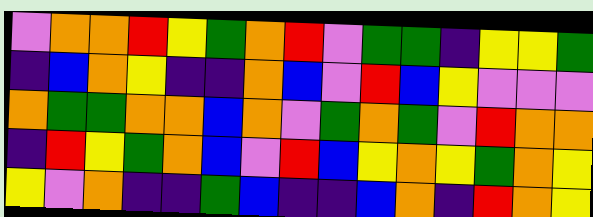[["violet", "orange", "orange", "red", "yellow", "green", "orange", "red", "violet", "green", "green", "indigo", "yellow", "yellow", "green"], ["indigo", "blue", "orange", "yellow", "indigo", "indigo", "orange", "blue", "violet", "red", "blue", "yellow", "violet", "violet", "violet"], ["orange", "green", "green", "orange", "orange", "blue", "orange", "violet", "green", "orange", "green", "violet", "red", "orange", "orange"], ["indigo", "red", "yellow", "green", "orange", "blue", "violet", "red", "blue", "yellow", "orange", "yellow", "green", "orange", "yellow"], ["yellow", "violet", "orange", "indigo", "indigo", "green", "blue", "indigo", "indigo", "blue", "orange", "indigo", "red", "orange", "yellow"]]